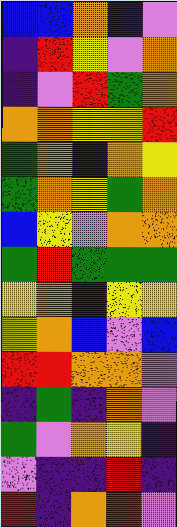[["blue", "blue", "orange", "indigo", "violet"], ["indigo", "red", "yellow", "violet", "orange"], ["indigo", "violet", "red", "green", "orange"], ["orange", "orange", "yellow", "yellow", "red"], ["green", "orange", "blue", "orange", "yellow"], ["green", "orange", "yellow", "green", "orange"], ["blue", "yellow", "violet", "orange", "orange"], ["green", "red", "green", "green", "green"], ["yellow", "orange", "indigo", "yellow", "yellow"], ["yellow", "orange", "blue", "violet", "blue"], ["red", "red", "orange", "orange", "violet"], ["indigo", "green", "indigo", "orange", "violet"], ["green", "violet", "orange", "yellow", "indigo"], ["violet", "indigo", "indigo", "red", "indigo"], ["red", "indigo", "orange", "red", "violet"]]